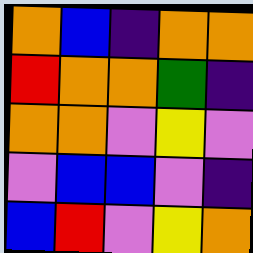[["orange", "blue", "indigo", "orange", "orange"], ["red", "orange", "orange", "green", "indigo"], ["orange", "orange", "violet", "yellow", "violet"], ["violet", "blue", "blue", "violet", "indigo"], ["blue", "red", "violet", "yellow", "orange"]]